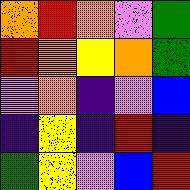[["orange", "red", "orange", "violet", "green"], ["red", "orange", "yellow", "orange", "green"], ["violet", "orange", "indigo", "violet", "blue"], ["indigo", "yellow", "indigo", "red", "indigo"], ["green", "yellow", "violet", "blue", "red"]]